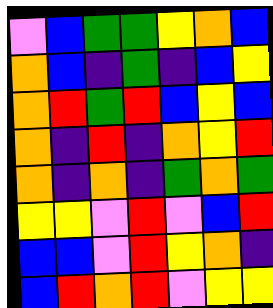[["violet", "blue", "green", "green", "yellow", "orange", "blue"], ["orange", "blue", "indigo", "green", "indigo", "blue", "yellow"], ["orange", "red", "green", "red", "blue", "yellow", "blue"], ["orange", "indigo", "red", "indigo", "orange", "yellow", "red"], ["orange", "indigo", "orange", "indigo", "green", "orange", "green"], ["yellow", "yellow", "violet", "red", "violet", "blue", "red"], ["blue", "blue", "violet", "red", "yellow", "orange", "indigo"], ["blue", "red", "orange", "red", "violet", "yellow", "yellow"]]